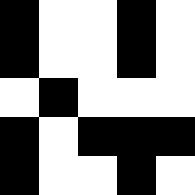[["black", "white", "white", "black", "white"], ["black", "white", "white", "black", "white"], ["white", "black", "white", "white", "white"], ["black", "white", "black", "black", "black"], ["black", "white", "white", "black", "white"]]